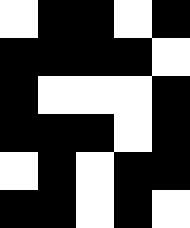[["white", "black", "black", "white", "black"], ["black", "black", "black", "black", "white"], ["black", "white", "white", "white", "black"], ["black", "black", "black", "white", "black"], ["white", "black", "white", "black", "black"], ["black", "black", "white", "black", "white"]]